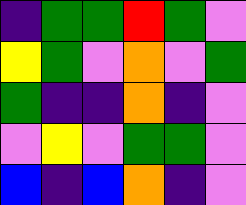[["indigo", "green", "green", "red", "green", "violet"], ["yellow", "green", "violet", "orange", "violet", "green"], ["green", "indigo", "indigo", "orange", "indigo", "violet"], ["violet", "yellow", "violet", "green", "green", "violet"], ["blue", "indigo", "blue", "orange", "indigo", "violet"]]